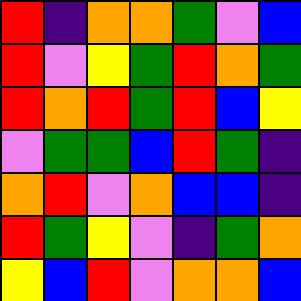[["red", "indigo", "orange", "orange", "green", "violet", "blue"], ["red", "violet", "yellow", "green", "red", "orange", "green"], ["red", "orange", "red", "green", "red", "blue", "yellow"], ["violet", "green", "green", "blue", "red", "green", "indigo"], ["orange", "red", "violet", "orange", "blue", "blue", "indigo"], ["red", "green", "yellow", "violet", "indigo", "green", "orange"], ["yellow", "blue", "red", "violet", "orange", "orange", "blue"]]